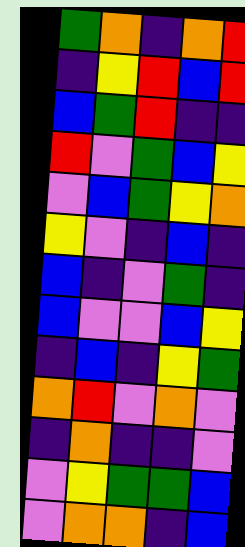[["green", "orange", "indigo", "orange", "red"], ["indigo", "yellow", "red", "blue", "red"], ["blue", "green", "red", "indigo", "indigo"], ["red", "violet", "green", "blue", "yellow"], ["violet", "blue", "green", "yellow", "orange"], ["yellow", "violet", "indigo", "blue", "indigo"], ["blue", "indigo", "violet", "green", "indigo"], ["blue", "violet", "violet", "blue", "yellow"], ["indigo", "blue", "indigo", "yellow", "green"], ["orange", "red", "violet", "orange", "violet"], ["indigo", "orange", "indigo", "indigo", "violet"], ["violet", "yellow", "green", "green", "blue"], ["violet", "orange", "orange", "indigo", "blue"]]